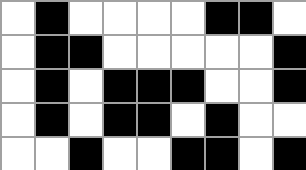[["white", "black", "white", "white", "white", "white", "black", "black", "white"], ["white", "black", "black", "white", "white", "white", "white", "white", "black"], ["white", "black", "white", "black", "black", "black", "white", "white", "black"], ["white", "black", "white", "black", "black", "white", "black", "white", "white"], ["white", "white", "black", "white", "white", "black", "black", "white", "black"]]